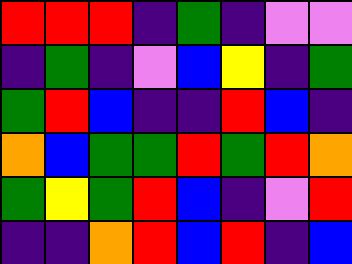[["red", "red", "red", "indigo", "green", "indigo", "violet", "violet"], ["indigo", "green", "indigo", "violet", "blue", "yellow", "indigo", "green"], ["green", "red", "blue", "indigo", "indigo", "red", "blue", "indigo"], ["orange", "blue", "green", "green", "red", "green", "red", "orange"], ["green", "yellow", "green", "red", "blue", "indigo", "violet", "red"], ["indigo", "indigo", "orange", "red", "blue", "red", "indigo", "blue"]]